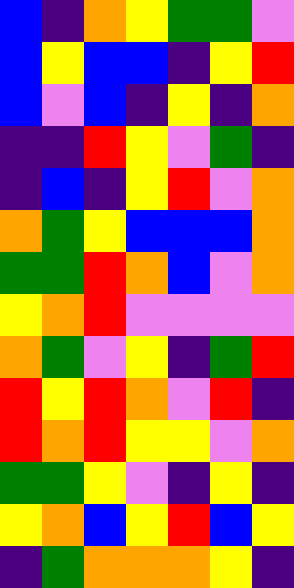[["blue", "indigo", "orange", "yellow", "green", "green", "violet"], ["blue", "yellow", "blue", "blue", "indigo", "yellow", "red"], ["blue", "violet", "blue", "indigo", "yellow", "indigo", "orange"], ["indigo", "indigo", "red", "yellow", "violet", "green", "indigo"], ["indigo", "blue", "indigo", "yellow", "red", "violet", "orange"], ["orange", "green", "yellow", "blue", "blue", "blue", "orange"], ["green", "green", "red", "orange", "blue", "violet", "orange"], ["yellow", "orange", "red", "violet", "violet", "violet", "violet"], ["orange", "green", "violet", "yellow", "indigo", "green", "red"], ["red", "yellow", "red", "orange", "violet", "red", "indigo"], ["red", "orange", "red", "yellow", "yellow", "violet", "orange"], ["green", "green", "yellow", "violet", "indigo", "yellow", "indigo"], ["yellow", "orange", "blue", "yellow", "red", "blue", "yellow"], ["indigo", "green", "orange", "orange", "orange", "yellow", "indigo"]]